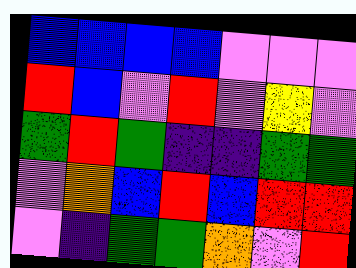[["blue", "blue", "blue", "blue", "violet", "violet", "violet"], ["red", "blue", "violet", "red", "violet", "yellow", "violet"], ["green", "red", "green", "indigo", "indigo", "green", "green"], ["violet", "orange", "blue", "red", "blue", "red", "red"], ["violet", "indigo", "green", "green", "orange", "violet", "red"]]